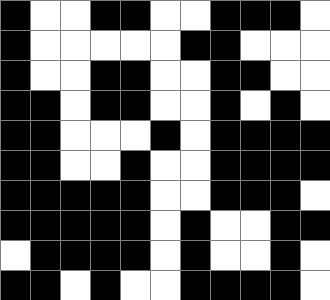[["black", "white", "white", "black", "black", "white", "white", "black", "black", "black", "white"], ["black", "white", "white", "white", "white", "white", "black", "black", "white", "white", "white"], ["black", "white", "white", "black", "black", "white", "white", "black", "black", "white", "white"], ["black", "black", "white", "black", "black", "white", "white", "black", "white", "black", "white"], ["black", "black", "white", "white", "white", "black", "white", "black", "black", "black", "black"], ["black", "black", "white", "white", "black", "white", "white", "black", "black", "black", "black"], ["black", "black", "black", "black", "black", "white", "white", "black", "black", "black", "white"], ["black", "black", "black", "black", "black", "white", "black", "white", "white", "black", "black"], ["white", "black", "black", "black", "black", "white", "black", "white", "white", "black", "white"], ["black", "black", "white", "black", "white", "white", "black", "black", "black", "black", "white"]]